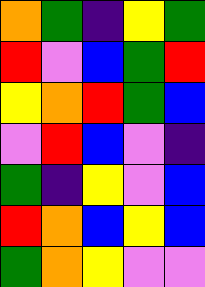[["orange", "green", "indigo", "yellow", "green"], ["red", "violet", "blue", "green", "red"], ["yellow", "orange", "red", "green", "blue"], ["violet", "red", "blue", "violet", "indigo"], ["green", "indigo", "yellow", "violet", "blue"], ["red", "orange", "blue", "yellow", "blue"], ["green", "orange", "yellow", "violet", "violet"]]